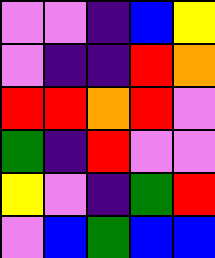[["violet", "violet", "indigo", "blue", "yellow"], ["violet", "indigo", "indigo", "red", "orange"], ["red", "red", "orange", "red", "violet"], ["green", "indigo", "red", "violet", "violet"], ["yellow", "violet", "indigo", "green", "red"], ["violet", "blue", "green", "blue", "blue"]]